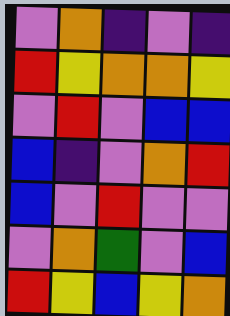[["violet", "orange", "indigo", "violet", "indigo"], ["red", "yellow", "orange", "orange", "yellow"], ["violet", "red", "violet", "blue", "blue"], ["blue", "indigo", "violet", "orange", "red"], ["blue", "violet", "red", "violet", "violet"], ["violet", "orange", "green", "violet", "blue"], ["red", "yellow", "blue", "yellow", "orange"]]